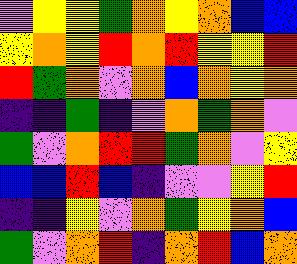[["violet", "yellow", "yellow", "green", "orange", "yellow", "orange", "blue", "blue"], ["yellow", "orange", "yellow", "red", "orange", "red", "yellow", "yellow", "red"], ["red", "green", "orange", "violet", "orange", "blue", "orange", "yellow", "orange"], ["indigo", "indigo", "green", "indigo", "violet", "orange", "green", "orange", "violet"], ["green", "violet", "orange", "red", "red", "green", "orange", "violet", "yellow"], ["blue", "blue", "red", "blue", "indigo", "violet", "violet", "yellow", "red"], ["indigo", "indigo", "yellow", "violet", "orange", "green", "yellow", "orange", "blue"], ["green", "violet", "orange", "red", "indigo", "orange", "red", "blue", "orange"]]